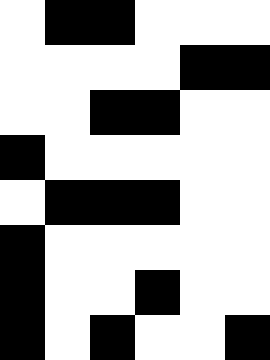[["white", "black", "black", "white", "white", "white"], ["white", "white", "white", "white", "black", "black"], ["white", "white", "black", "black", "white", "white"], ["black", "white", "white", "white", "white", "white"], ["white", "black", "black", "black", "white", "white"], ["black", "white", "white", "white", "white", "white"], ["black", "white", "white", "black", "white", "white"], ["black", "white", "black", "white", "white", "black"]]